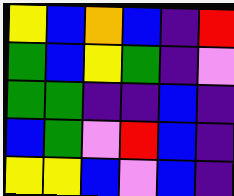[["yellow", "blue", "orange", "blue", "indigo", "red"], ["green", "blue", "yellow", "green", "indigo", "violet"], ["green", "green", "indigo", "indigo", "blue", "indigo"], ["blue", "green", "violet", "red", "blue", "indigo"], ["yellow", "yellow", "blue", "violet", "blue", "indigo"]]